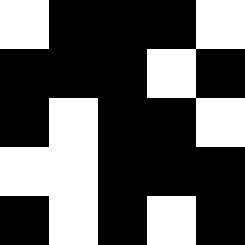[["white", "black", "black", "black", "white"], ["black", "black", "black", "white", "black"], ["black", "white", "black", "black", "white"], ["white", "white", "black", "black", "black"], ["black", "white", "black", "white", "black"]]